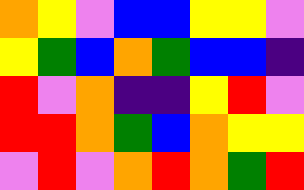[["orange", "yellow", "violet", "blue", "blue", "yellow", "yellow", "violet"], ["yellow", "green", "blue", "orange", "green", "blue", "blue", "indigo"], ["red", "violet", "orange", "indigo", "indigo", "yellow", "red", "violet"], ["red", "red", "orange", "green", "blue", "orange", "yellow", "yellow"], ["violet", "red", "violet", "orange", "red", "orange", "green", "red"]]